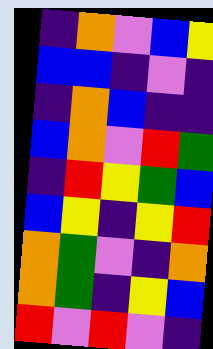[["indigo", "orange", "violet", "blue", "yellow"], ["blue", "blue", "indigo", "violet", "indigo"], ["indigo", "orange", "blue", "indigo", "indigo"], ["blue", "orange", "violet", "red", "green"], ["indigo", "red", "yellow", "green", "blue"], ["blue", "yellow", "indigo", "yellow", "red"], ["orange", "green", "violet", "indigo", "orange"], ["orange", "green", "indigo", "yellow", "blue"], ["red", "violet", "red", "violet", "indigo"]]